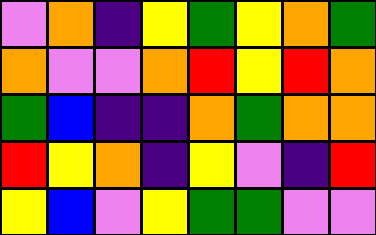[["violet", "orange", "indigo", "yellow", "green", "yellow", "orange", "green"], ["orange", "violet", "violet", "orange", "red", "yellow", "red", "orange"], ["green", "blue", "indigo", "indigo", "orange", "green", "orange", "orange"], ["red", "yellow", "orange", "indigo", "yellow", "violet", "indigo", "red"], ["yellow", "blue", "violet", "yellow", "green", "green", "violet", "violet"]]